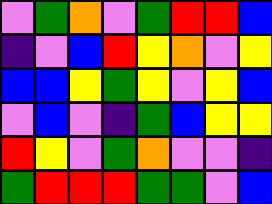[["violet", "green", "orange", "violet", "green", "red", "red", "blue"], ["indigo", "violet", "blue", "red", "yellow", "orange", "violet", "yellow"], ["blue", "blue", "yellow", "green", "yellow", "violet", "yellow", "blue"], ["violet", "blue", "violet", "indigo", "green", "blue", "yellow", "yellow"], ["red", "yellow", "violet", "green", "orange", "violet", "violet", "indigo"], ["green", "red", "red", "red", "green", "green", "violet", "blue"]]